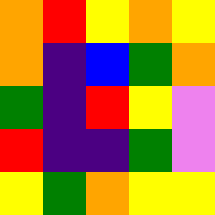[["orange", "red", "yellow", "orange", "yellow"], ["orange", "indigo", "blue", "green", "orange"], ["green", "indigo", "red", "yellow", "violet"], ["red", "indigo", "indigo", "green", "violet"], ["yellow", "green", "orange", "yellow", "yellow"]]